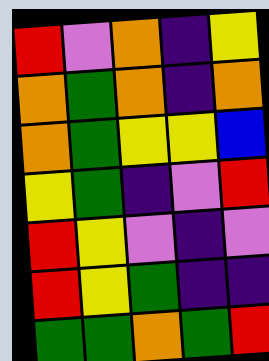[["red", "violet", "orange", "indigo", "yellow"], ["orange", "green", "orange", "indigo", "orange"], ["orange", "green", "yellow", "yellow", "blue"], ["yellow", "green", "indigo", "violet", "red"], ["red", "yellow", "violet", "indigo", "violet"], ["red", "yellow", "green", "indigo", "indigo"], ["green", "green", "orange", "green", "red"]]